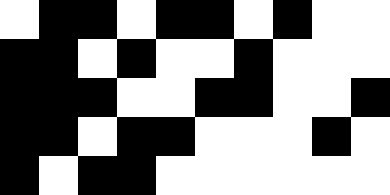[["white", "black", "black", "white", "black", "black", "white", "black", "white", "white"], ["black", "black", "white", "black", "white", "white", "black", "white", "white", "white"], ["black", "black", "black", "white", "white", "black", "black", "white", "white", "black"], ["black", "black", "white", "black", "black", "white", "white", "white", "black", "white"], ["black", "white", "black", "black", "white", "white", "white", "white", "white", "white"]]